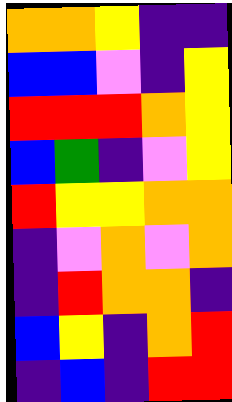[["orange", "orange", "yellow", "indigo", "indigo"], ["blue", "blue", "violet", "indigo", "yellow"], ["red", "red", "red", "orange", "yellow"], ["blue", "green", "indigo", "violet", "yellow"], ["red", "yellow", "yellow", "orange", "orange"], ["indigo", "violet", "orange", "violet", "orange"], ["indigo", "red", "orange", "orange", "indigo"], ["blue", "yellow", "indigo", "orange", "red"], ["indigo", "blue", "indigo", "red", "red"]]